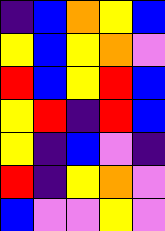[["indigo", "blue", "orange", "yellow", "blue"], ["yellow", "blue", "yellow", "orange", "violet"], ["red", "blue", "yellow", "red", "blue"], ["yellow", "red", "indigo", "red", "blue"], ["yellow", "indigo", "blue", "violet", "indigo"], ["red", "indigo", "yellow", "orange", "violet"], ["blue", "violet", "violet", "yellow", "violet"]]